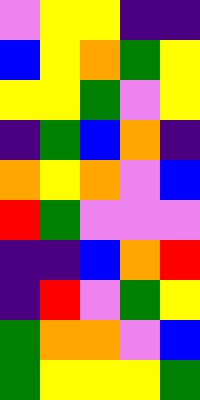[["violet", "yellow", "yellow", "indigo", "indigo"], ["blue", "yellow", "orange", "green", "yellow"], ["yellow", "yellow", "green", "violet", "yellow"], ["indigo", "green", "blue", "orange", "indigo"], ["orange", "yellow", "orange", "violet", "blue"], ["red", "green", "violet", "violet", "violet"], ["indigo", "indigo", "blue", "orange", "red"], ["indigo", "red", "violet", "green", "yellow"], ["green", "orange", "orange", "violet", "blue"], ["green", "yellow", "yellow", "yellow", "green"]]